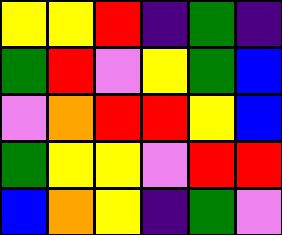[["yellow", "yellow", "red", "indigo", "green", "indigo"], ["green", "red", "violet", "yellow", "green", "blue"], ["violet", "orange", "red", "red", "yellow", "blue"], ["green", "yellow", "yellow", "violet", "red", "red"], ["blue", "orange", "yellow", "indigo", "green", "violet"]]